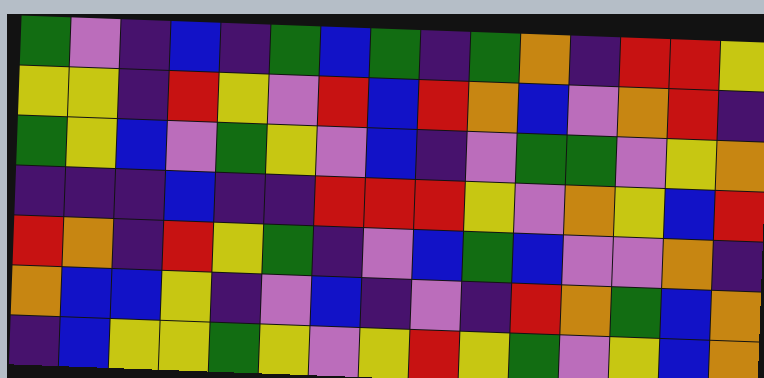[["green", "violet", "indigo", "blue", "indigo", "green", "blue", "green", "indigo", "green", "orange", "indigo", "red", "red", "yellow"], ["yellow", "yellow", "indigo", "red", "yellow", "violet", "red", "blue", "red", "orange", "blue", "violet", "orange", "red", "indigo"], ["green", "yellow", "blue", "violet", "green", "yellow", "violet", "blue", "indigo", "violet", "green", "green", "violet", "yellow", "orange"], ["indigo", "indigo", "indigo", "blue", "indigo", "indigo", "red", "red", "red", "yellow", "violet", "orange", "yellow", "blue", "red"], ["red", "orange", "indigo", "red", "yellow", "green", "indigo", "violet", "blue", "green", "blue", "violet", "violet", "orange", "indigo"], ["orange", "blue", "blue", "yellow", "indigo", "violet", "blue", "indigo", "violet", "indigo", "red", "orange", "green", "blue", "orange"], ["indigo", "blue", "yellow", "yellow", "green", "yellow", "violet", "yellow", "red", "yellow", "green", "violet", "yellow", "blue", "orange"]]